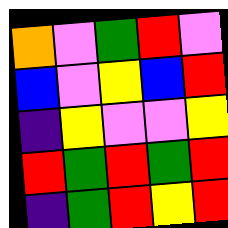[["orange", "violet", "green", "red", "violet"], ["blue", "violet", "yellow", "blue", "red"], ["indigo", "yellow", "violet", "violet", "yellow"], ["red", "green", "red", "green", "red"], ["indigo", "green", "red", "yellow", "red"]]